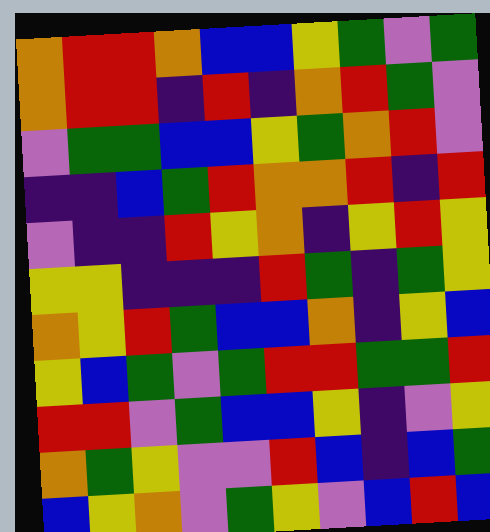[["orange", "red", "red", "orange", "blue", "blue", "yellow", "green", "violet", "green"], ["orange", "red", "red", "indigo", "red", "indigo", "orange", "red", "green", "violet"], ["violet", "green", "green", "blue", "blue", "yellow", "green", "orange", "red", "violet"], ["indigo", "indigo", "blue", "green", "red", "orange", "orange", "red", "indigo", "red"], ["violet", "indigo", "indigo", "red", "yellow", "orange", "indigo", "yellow", "red", "yellow"], ["yellow", "yellow", "indigo", "indigo", "indigo", "red", "green", "indigo", "green", "yellow"], ["orange", "yellow", "red", "green", "blue", "blue", "orange", "indigo", "yellow", "blue"], ["yellow", "blue", "green", "violet", "green", "red", "red", "green", "green", "red"], ["red", "red", "violet", "green", "blue", "blue", "yellow", "indigo", "violet", "yellow"], ["orange", "green", "yellow", "violet", "violet", "red", "blue", "indigo", "blue", "green"], ["blue", "yellow", "orange", "violet", "green", "yellow", "violet", "blue", "red", "blue"]]